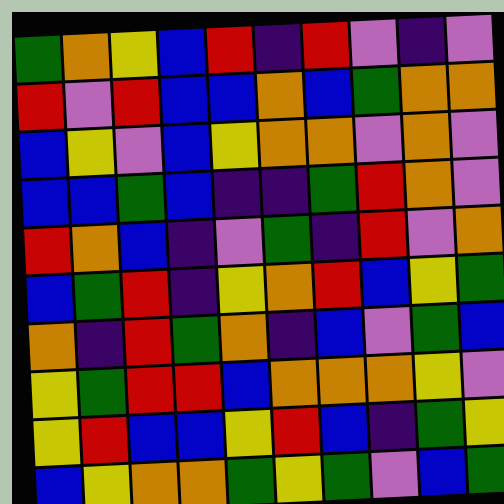[["green", "orange", "yellow", "blue", "red", "indigo", "red", "violet", "indigo", "violet"], ["red", "violet", "red", "blue", "blue", "orange", "blue", "green", "orange", "orange"], ["blue", "yellow", "violet", "blue", "yellow", "orange", "orange", "violet", "orange", "violet"], ["blue", "blue", "green", "blue", "indigo", "indigo", "green", "red", "orange", "violet"], ["red", "orange", "blue", "indigo", "violet", "green", "indigo", "red", "violet", "orange"], ["blue", "green", "red", "indigo", "yellow", "orange", "red", "blue", "yellow", "green"], ["orange", "indigo", "red", "green", "orange", "indigo", "blue", "violet", "green", "blue"], ["yellow", "green", "red", "red", "blue", "orange", "orange", "orange", "yellow", "violet"], ["yellow", "red", "blue", "blue", "yellow", "red", "blue", "indigo", "green", "yellow"], ["blue", "yellow", "orange", "orange", "green", "yellow", "green", "violet", "blue", "green"]]